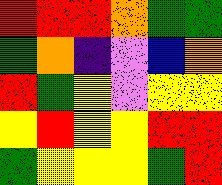[["red", "red", "red", "orange", "green", "green"], ["green", "orange", "indigo", "violet", "blue", "orange"], ["red", "green", "yellow", "violet", "yellow", "yellow"], ["yellow", "red", "yellow", "yellow", "red", "red"], ["green", "yellow", "yellow", "yellow", "green", "red"]]